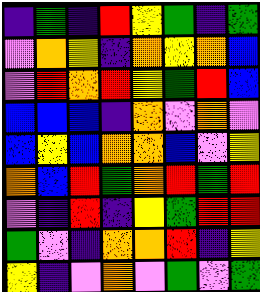[["indigo", "green", "indigo", "red", "yellow", "green", "indigo", "green"], ["violet", "orange", "yellow", "indigo", "orange", "yellow", "orange", "blue"], ["violet", "red", "orange", "red", "yellow", "green", "red", "blue"], ["blue", "blue", "blue", "indigo", "orange", "violet", "orange", "violet"], ["blue", "yellow", "blue", "orange", "orange", "blue", "violet", "yellow"], ["orange", "blue", "red", "green", "orange", "red", "green", "red"], ["violet", "indigo", "red", "indigo", "yellow", "green", "red", "red"], ["green", "violet", "indigo", "orange", "orange", "red", "indigo", "yellow"], ["yellow", "indigo", "violet", "orange", "violet", "green", "violet", "green"]]